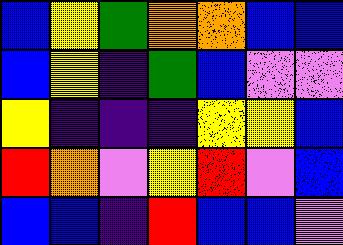[["blue", "yellow", "green", "orange", "orange", "blue", "blue"], ["blue", "yellow", "indigo", "green", "blue", "violet", "violet"], ["yellow", "indigo", "indigo", "indigo", "yellow", "yellow", "blue"], ["red", "orange", "violet", "yellow", "red", "violet", "blue"], ["blue", "blue", "indigo", "red", "blue", "blue", "violet"]]